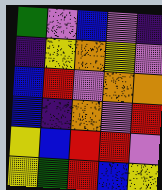[["green", "violet", "blue", "violet", "indigo"], ["indigo", "yellow", "orange", "yellow", "violet"], ["blue", "red", "violet", "orange", "orange"], ["blue", "indigo", "orange", "violet", "red"], ["yellow", "blue", "red", "red", "violet"], ["yellow", "green", "red", "blue", "yellow"]]